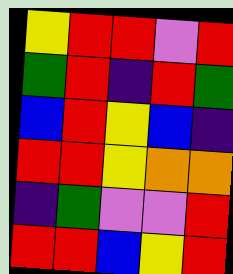[["yellow", "red", "red", "violet", "red"], ["green", "red", "indigo", "red", "green"], ["blue", "red", "yellow", "blue", "indigo"], ["red", "red", "yellow", "orange", "orange"], ["indigo", "green", "violet", "violet", "red"], ["red", "red", "blue", "yellow", "red"]]